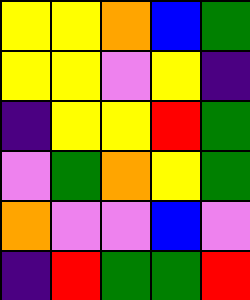[["yellow", "yellow", "orange", "blue", "green"], ["yellow", "yellow", "violet", "yellow", "indigo"], ["indigo", "yellow", "yellow", "red", "green"], ["violet", "green", "orange", "yellow", "green"], ["orange", "violet", "violet", "blue", "violet"], ["indigo", "red", "green", "green", "red"]]